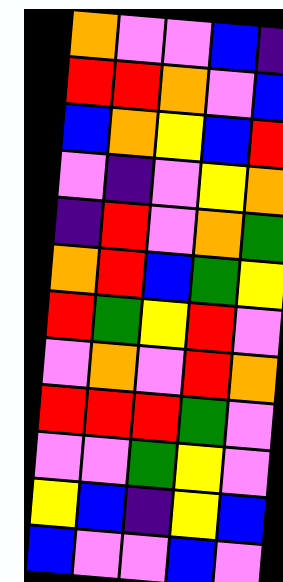[["orange", "violet", "violet", "blue", "indigo"], ["red", "red", "orange", "violet", "blue"], ["blue", "orange", "yellow", "blue", "red"], ["violet", "indigo", "violet", "yellow", "orange"], ["indigo", "red", "violet", "orange", "green"], ["orange", "red", "blue", "green", "yellow"], ["red", "green", "yellow", "red", "violet"], ["violet", "orange", "violet", "red", "orange"], ["red", "red", "red", "green", "violet"], ["violet", "violet", "green", "yellow", "violet"], ["yellow", "blue", "indigo", "yellow", "blue"], ["blue", "violet", "violet", "blue", "violet"]]